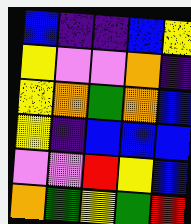[["blue", "indigo", "indigo", "blue", "yellow"], ["yellow", "violet", "violet", "orange", "indigo"], ["yellow", "orange", "green", "orange", "blue"], ["yellow", "indigo", "blue", "blue", "blue"], ["violet", "violet", "red", "yellow", "blue"], ["orange", "green", "yellow", "green", "red"]]